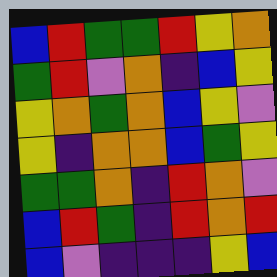[["blue", "red", "green", "green", "red", "yellow", "orange"], ["green", "red", "violet", "orange", "indigo", "blue", "yellow"], ["yellow", "orange", "green", "orange", "blue", "yellow", "violet"], ["yellow", "indigo", "orange", "orange", "blue", "green", "yellow"], ["green", "green", "orange", "indigo", "red", "orange", "violet"], ["blue", "red", "green", "indigo", "red", "orange", "red"], ["blue", "violet", "indigo", "indigo", "indigo", "yellow", "blue"]]